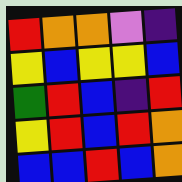[["red", "orange", "orange", "violet", "indigo"], ["yellow", "blue", "yellow", "yellow", "blue"], ["green", "red", "blue", "indigo", "red"], ["yellow", "red", "blue", "red", "orange"], ["blue", "blue", "red", "blue", "orange"]]